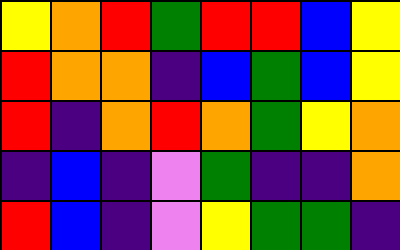[["yellow", "orange", "red", "green", "red", "red", "blue", "yellow"], ["red", "orange", "orange", "indigo", "blue", "green", "blue", "yellow"], ["red", "indigo", "orange", "red", "orange", "green", "yellow", "orange"], ["indigo", "blue", "indigo", "violet", "green", "indigo", "indigo", "orange"], ["red", "blue", "indigo", "violet", "yellow", "green", "green", "indigo"]]